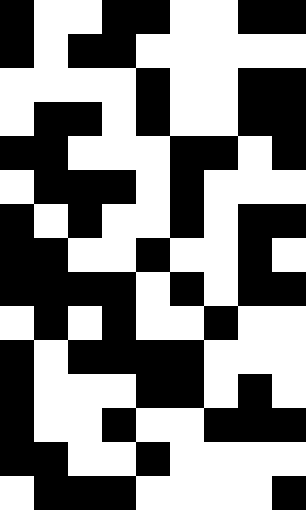[["black", "white", "white", "black", "black", "white", "white", "black", "black"], ["black", "white", "black", "black", "white", "white", "white", "white", "white"], ["white", "white", "white", "white", "black", "white", "white", "black", "black"], ["white", "black", "black", "white", "black", "white", "white", "black", "black"], ["black", "black", "white", "white", "white", "black", "black", "white", "black"], ["white", "black", "black", "black", "white", "black", "white", "white", "white"], ["black", "white", "black", "white", "white", "black", "white", "black", "black"], ["black", "black", "white", "white", "black", "white", "white", "black", "white"], ["black", "black", "black", "black", "white", "black", "white", "black", "black"], ["white", "black", "white", "black", "white", "white", "black", "white", "white"], ["black", "white", "black", "black", "black", "black", "white", "white", "white"], ["black", "white", "white", "white", "black", "black", "white", "black", "white"], ["black", "white", "white", "black", "white", "white", "black", "black", "black"], ["black", "black", "white", "white", "black", "white", "white", "white", "white"], ["white", "black", "black", "black", "white", "white", "white", "white", "black"]]